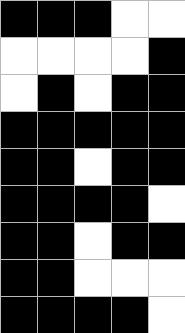[["black", "black", "black", "white", "white"], ["white", "white", "white", "white", "black"], ["white", "black", "white", "black", "black"], ["black", "black", "black", "black", "black"], ["black", "black", "white", "black", "black"], ["black", "black", "black", "black", "white"], ["black", "black", "white", "black", "black"], ["black", "black", "white", "white", "white"], ["black", "black", "black", "black", "white"]]